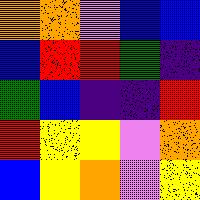[["orange", "orange", "violet", "blue", "blue"], ["blue", "red", "red", "green", "indigo"], ["green", "blue", "indigo", "indigo", "red"], ["red", "yellow", "yellow", "violet", "orange"], ["blue", "yellow", "orange", "violet", "yellow"]]